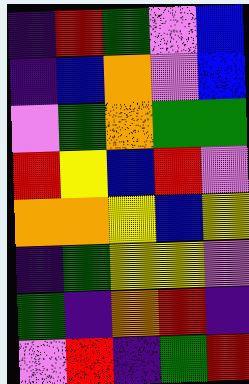[["indigo", "red", "green", "violet", "blue"], ["indigo", "blue", "orange", "violet", "blue"], ["violet", "green", "orange", "green", "green"], ["red", "yellow", "blue", "red", "violet"], ["orange", "orange", "yellow", "blue", "yellow"], ["indigo", "green", "yellow", "yellow", "violet"], ["green", "indigo", "orange", "red", "indigo"], ["violet", "red", "indigo", "green", "red"]]